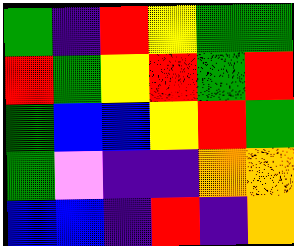[["green", "indigo", "red", "yellow", "green", "green"], ["red", "green", "yellow", "red", "green", "red"], ["green", "blue", "blue", "yellow", "red", "green"], ["green", "violet", "indigo", "indigo", "orange", "orange"], ["blue", "blue", "indigo", "red", "indigo", "orange"]]